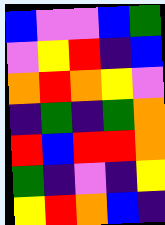[["blue", "violet", "violet", "blue", "green"], ["violet", "yellow", "red", "indigo", "blue"], ["orange", "red", "orange", "yellow", "violet"], ["indigo", "green", "indigo", "green", "orange"], ["red", "blue", "red", "red", "orange"], ["green", "indigo", "violet", "indigo", "yellow"], ["yellow", "red", "orange", "blue", "indigo"]]